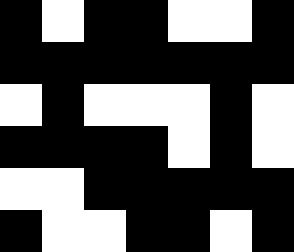[["black", "white", "black", "black", "white", "white", "black"], ["black", "black", "black", "black", "black", "black", "black"], ["white", "black", "white", "white", "white", "black", "white"], ["black", "black", "black", "black", "white", "black", "white"], ["white", "white", "black", "black", "black", "black", "black"], ["black", "white", "white", "black", "black", "white", "black"]]